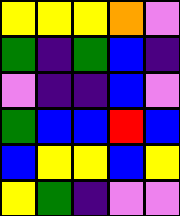[["yellow", "yellow", "yellow", "orange", "violet"], ["green", "indigo", "green", "blue", "indigo"], ["violet", "indigo", "indigo", "blue", "violet"], ["green", "blue", "blue", "red", "blue"], ["blue", "yellow", "yellow", "blue", "yellow"], ["yellow", "green", "indigo", "violet", "violet"]]